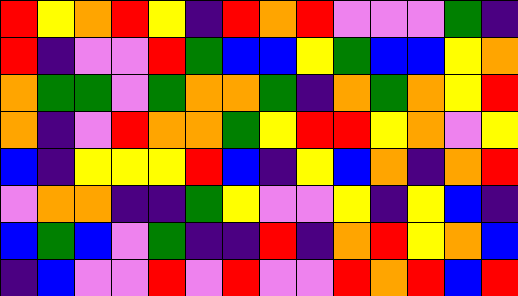[["red", "yellow", "orange", "red", "yellow", "indigo", "red", "orange", "red", "violet", "violet", "violet", "green", "indigo"], ["red", "indigo", "violet", "violet", "red", "green", "blue", "blue", "yellow", "green", "blue", "blue", "yellow", "orange"], ["orange", "green", "green", "violet", "green", "orange", "orange", "green", "indigo", "orange", "green", "orange", "yellow", "red"], ["orange", "indigo", "violet", "red", "orange", "orange", "green", "yellow", "red", "red", "yellow", "orange", "violet", "yellow"], ["blue", "indigo", "yellow", "yellow", "yellow", "red", "blue", "indigo", "yellow", "blue", "orange", "indigo", "orange", "red"], ["violet", "orange", "orange", "indigo", "indigo", "green", "yellow", "violet", "violet", "yellow", "indigo", "yellow", "blue", "indigo"], ["blue", "green", "blue", "violet", "green", "indigo", "indigo", "red", "indigo", "orange", "red", "yellow", "orange", "blue"], ["indigo", "blue", "violet", "violet", "red", "violet", "red", "violet", "violet", "red", "orange", "red", "blue", "red"]]